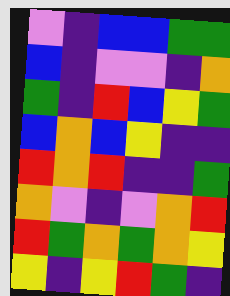[["violet", "indigo", "blue", "blue", "green", "green"], ["blue", "indigo", "violet", "violet", "indigo", "orange"], ["green", "indigo", "red", "blue", "yellow", "green"], ["blue", "orange", "blue", "yellow", "indigo", "indigo"], ["red", "orange", "red", "indigo", "indigo", "green"], ["orange", "violet", "indigo", "violet", "orange", "red"], ["red", "green", "orange", "green", "orange", "yellow"], ["yellow", "indigo", "yellow", "red", "green", "indigo"]]